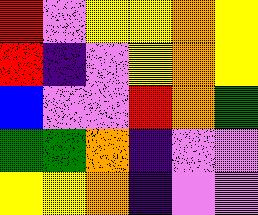[["red", "violet", "yellow", "yellow", "orange", "yellow"], ["red", "indigo", "violet", "yellow", "orange", "yellow"], ["blue", "violet", "violet", "red", "orange", "green"], ["green", "green", "orange", "indigo", "violet", "violet"], ["yellow", "yellow", "orange", "indigo", "violet", "violet"]]